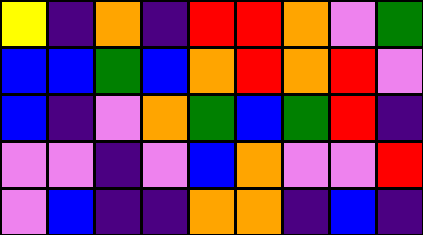[["yellow", "indigo", "orange", "indigo", "red", "red", "orange", "violet", "green"], ["blue", "blue", "green", "blue", "orange", "red", "orange", "red", "violet"], ["blue", "indigo", "violet", "orange", "green", "blue", "green", "red", "indigo"], ["violet", "violet", "indigo", "violet", "blue", "orange", "violet", "violet", "red"], ["violet", "blue", "indigo", "indigo", "orange", "orange", "indigo", "blue", "indigo"]]